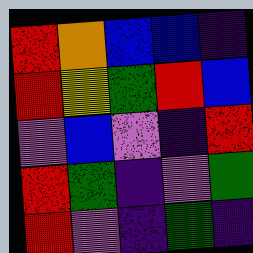[["red", "orange", "blue", "blue", "indigo"], ["red", "yellow", "green", "red", "blue"], ["violet", "blue", "violet", "indigo", "red"], ["red", "green", "indigo", "violet", "green"], ["red", "violet", "indigo", "green", "indigo"]]